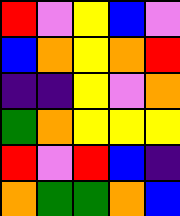[["red", "violet", "yellow", "blue", "violet"], ["blue", "orange", "yellow", "orange", "red"], ["indigo", "indigo", "yellow", "violet", "orange"], ["green", "orange", "yellow", "yellow", "yellow"], ["red", "violet", "red", "blue", "indigo"], ["orange", "green", "green", "orange", "blue"]]